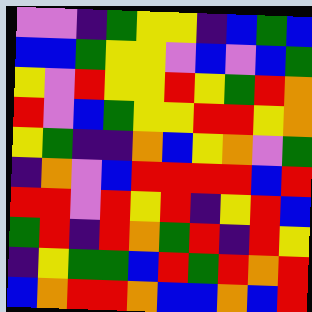[["violet", "violet", "indigo", "green", "yellow", "yellow", "indigo", "blue", "green", "blue"], ["blue", "blue", "green", "yellow", "yellow", "violet", "blue", "violet", "blue", "green"], ["yellow", "violet", "red", "yellow", "yellow", "red", "yellow", "green", "red", "orange"], ["red", "violet", "blue", "green", "yellow", "yellow", "red", "red", "yellow", "orange"], ["yellow", "green", "indigo", "indigo", "orange", "blue", "yellow", "orange", "violet", "green"], ["indigo", "orange", "violet", "blue", "red", "red", "red", "red", "blue", "red"], ["red", "red", "violet", "red", "yellow", "red", "indigo", "yellow", "red", "blue"], ["green", "red", "indigo", "red", "orange", "green", "red", "indigo", "red", "yellow"], ["indigo", "yellow", "green", "green", "blue", "red", "green", "red", "orange", "red"], ["blue", "orange", "red", "red", "orange", "blue", "blue", "orange", "blue", "red"]]